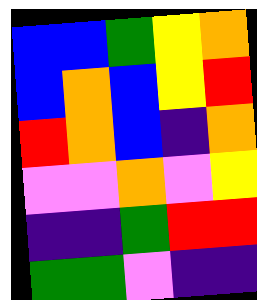[["blue", "blue", "green", "yellow", "orange"], ["blue", "orange", "blue", "yellow", "red"], ["red", "orange", "blue", "indigo", "orange"], ["violet", "violet", "orange", "violet", "yellow"], ["indigo", "indigo", "green", "red", "red"], ["green", "green", "violet", "indigo", "indigo"]]